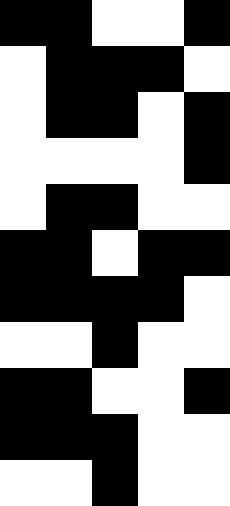[["black", "black", "white", "white", "black"], ["white", "black", "black", "black", "white"], ["white", "black", "black", "white", "black"], ["white", "white", "white", "white", "black"], ["white", "black", "black", "white", "white"], ["black", "black", "white", "black", "black"], ["black", "black", "black", "black", "white"], ["white", "white", "black", "white", "white"], ["black", "black", "white", "white", "black"], ["black", "black", "black", "white", "white"], ["white", "white", "black", "white", "white"]]